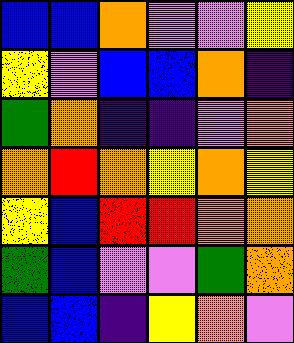[["blue", "blue", "orange", "violet", "violet", "yellow"], ["yellow", "violet", "blue", "blue", "orange", "indigo"], ["green", "orange", "indigo", "indigo", "violet", "orange"], ["orange", "red", "orange", "yellow", "orange", "yellow"], ["yellow", "blue", "red", "red", "orange", "orange"], ["green", "blue", "violet", "violet", "green", "orange"], ["blue", "blue", "indigo", "yellow", "orange", "violet"]]